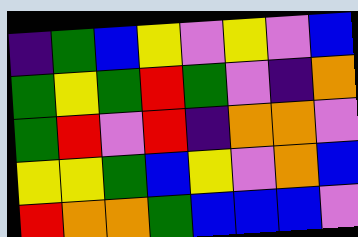[["indigo", "green", "blue", "yellow", "violet", "yellow", "violet", "blue"], ["green", "yellow", "green", "red", "green", "violet", "indigo", "orange"], ["green", "red", "violet", "red", "indigo", "orange", "orange", "violet"], ["yellow", "yellow", "green", "blue", "yellow", "violet", "orange", "blue"], ["red", "orange", "orange", "green", "blue", "blue", "blue", "violet"]]